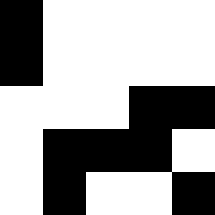[["black", "white", "white", "white", "white"], ["black", "white", "white", "white", "white"], ["white", "white", "white", "black", "black"], ["white", "black", "black", "black", "white"], ["white", "black", "white", "white", "black"]]